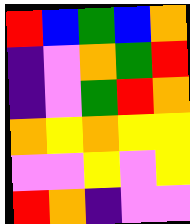[["red", "blue", "green", "blue", "orange"], ["indigo", "violet", "orange", "green", "red"], ["indigo", "violet", "green", "red", "orange"], ["orange", "yellow", "orange", "yellow", "yellow"], ["violet", "violet", "yellow", "violet", "yellow"], ["red", "orange", "indigo", "violet", "violet"]]